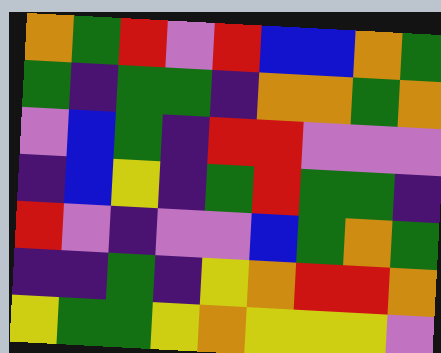[["orange", "green", "red", "violet", "red", "blue", "blue", "orange", "green"], ["green", "indigo", "green", "green", "indigo", "orange", "orange", "green", "orange"], ["violet", "blue", "green", "indigo", "red", "red", "violet", "violet", "violet"], ["indigo", "blue", "yellow", "indigo", "green", "red", "green", "green", "indigo"], ["red", "violet", "indigo", "violet", "violet", "blue", "green", "orange", "green"], ["indigo", "indigo", "green", "indigo", "yellow", "orange", "red", "red", "orange"], ["yellow", "green", "green", "yellow", "orange", "yellow", "yellow", "yellow", "violet"]]